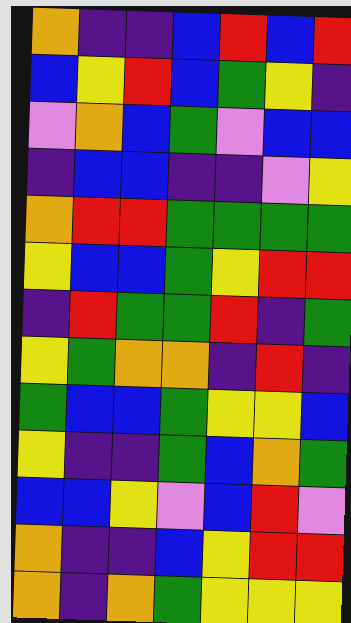[["orange", "indigo", "indigo", "blue", "red", "blue", "red"], ["blue", "yellow", "red", "blue", "green", "yellow", "indigo"], ["violet", "orange", "blue", "green", "violet", "blue", "blue"], ["indigo", "blue", "blue", "indigo", "indigo", "violet", "yellow"], ["orange", "red", "red", "green", "green", "green", "green"], ["yellow", "blue", "blue", "green", "yellow", "red", "red"], ["indigo", "red", "green", "green", "red", "indigo", "green"], ["yellow", "green", "orange", "orange", "indigo", "red", "indigo"], ["green", "blue", "blue", "green", "yellow", "yellow", "blue"], ["yellow", "indigo", "indigo", "green", "blue", "orange", "green"], ["blue", "blue", "yellow", "violet", "blue", "red", "violet"], ["orange", "indigo", "indigo", "blue", "yellow", "red", "red"], ["orange", "indigo", "orange", "green", "yellow", "yellow", "yellow"]]